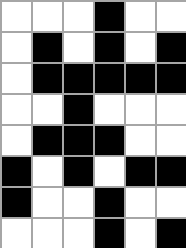[["white", "white", "white", "black", "white", "white"], ["white", "black", "white", "black", "white", "black"], ["white", "black", "black", "black", "black", "black"], ["white", "white", "black", "white", "white", "white"], ["white", "black", "black", "black", "white", "white"], ["black", "white", "black", "white", "black", "black"], ["black", "white", "white", "black", "white", "white"], ["white", "white", "white", "black", "white", "black"]]